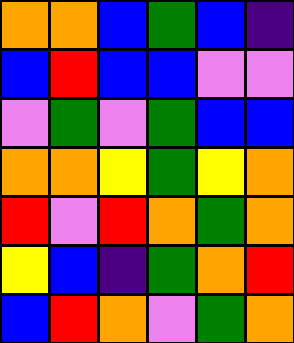[["orange", "orange", "blue", "green", "blue", "indigo"], ["blue", "red", "blue", "blue", "violet", "violet"], ["violet", "green", "violet", "green", "blue", "blue"], ["orange", "orange", "yellow", "green", "yellow", "orange"], ["red", "violet", "red", "orange", "green", "orange"], ["yellow", "blue", "indigo", "green", "orange", "red"], ["blue", "red", "orange", "violet", "green", "orange"]]